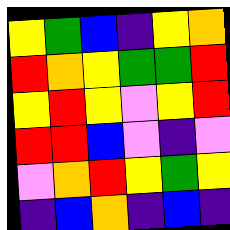[["yellow", "green", "blue", "indigo", "yellow", "orange"], ["red", "orange", "yellow", "green", "green", "red"], ["yellow", "red", "yellow", "violet", "yellow", "red"], ["red", "red", "blue", "violet", "indigo", "violet"], ["violet", "orange", "red", "yellow", "green", "yellow"], ["indigo", "blue", "orange", "indigo", "blue", "indigo"]]